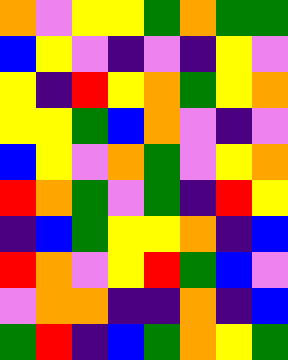[["orange", "violet", "yellow", "yellow", "green", "orange", "green", "green"], ["blue", "yellow", "violet", "indigo", "violet", "indigo", "yellow", "violet"], ["yellow", "indigo", "red", "yellow", "orange", "green", "yellow", "orange"], ["yellow", "yellow", "green", "blue", "orange", "violet", "indigo", "violet"], ["blue", "yellow", "violet", "orange", "green", "violet", "yellow", "orange"], ["red", "orange", "green", "violet", "green", "indigo", "red", "yellow"], ["indigo", "blue", "green", "yellow", "yellow", "orange", "indigo", "blue"], ["red", "orange", "violet", "yellow", "red", "green", "blue", "violet"], ["violet", "orange", "orange", "indigo", "indigo", "orange", "indigo", "blue"], ["green", "red", "indigo", "blue", "green", "orange", "yellow", "green"]]